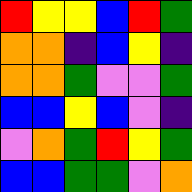[["red", "yellow", "yellow", "blue", "red", "green"], ["orange", "orange", "indigo", "blue", "yellow", "indigo"], ["orange", "orange", "green", "violet", "violet", "green"], ["blue", "blue", "yellow", "blue", "violet", "indigo"], ["violet", "orange", "green", "red", "yellow", "green"], ["blue", "blue", "green", "green", "violet", "orange"]]